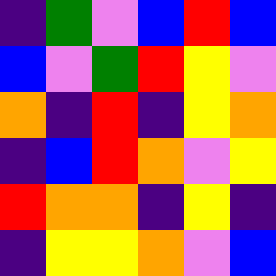[["indigo", "green", "violet", "blue", "red", "blue"], ["blue", "violet", "green", "red", "yellow", "violet"], ["orange", "indigo", "red", "indigo", "yellow", "orange"], ["indigo", "blue", "red", "orange", "violet", "yellow"], ["red", "orange", "orange", "indigo", "yellow", "indigo"], ["indigo", "yellow", "yellow", "orange", "violet", "blue"]]